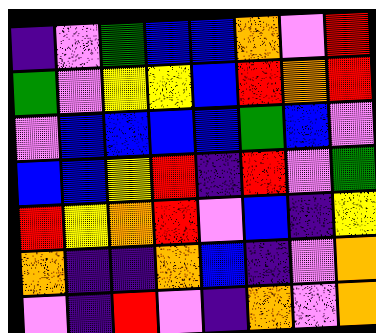[["indigo", "violet", "green", "blue", "blue", "orange", "violet", "red"], ["green", "violet", "yellow", "yellow", "blue", "red", "orange", "red"], ["violet", "blue", "blue", "blue", "blue", "green", "blue", "violet"], ["blue", "blue", "yellow", "red", "indigo", "red", "violet", "green"], ["red", "yellow", "orange", "red", "violet", "blue", "indigo", "yellow"], ["orange", "indigo", "indigo", "orange", "blue", "indigo", "violet", "orange"], ["violet", "indigo", "red", "violet", "indigo", "orange", "violet", "orange"]]